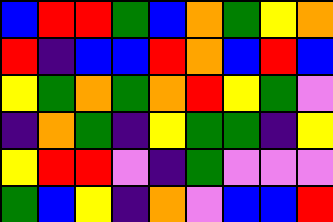[["blue", "red", "red", "green", "blue", "orange", "green", "yellow", "orange"], ["red", "indigo", "blue", "blue", "red", "orange", "blue", "red", "blue"], ["yellow", "green", "orange", "green", "orange", "red", "yellow", "green", "violet"], ["indigo", "orange", "green", "indigo", "yellow", "green", "green", "indigo", "yellow"], ["yellow", "red", "red", "violet", "indigo", "green", "violet", "violet", "violet"], ["green", "blue", "yellow", "indigo", "orange", "violet", "blue", "blue", "red"]]